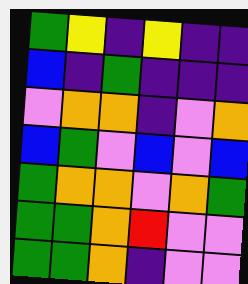[["green", "yellow", "indigo", "yellow", "indigo", "indigo"], ["blue", "indigo", "green", "indigo", "indigo", "indigo"], ["violet", "orange", "orange", "indigo", "violet", "orange"], ["blue", "green", "violet", "blue", "violet", "blue"], ["green", "orange", "orange", "violet", "orange", "green"], ["green", "green", "orange", "red", "violet", "violet"], ["green", "green", "orange", "indigo", "violet", "violet"]]